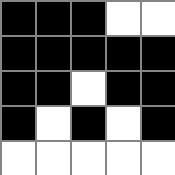[["black", "black", "black", "white", "white"], ["black", "black", "black", "black", "black"], ["black", "black", "white", "black", "black"], ["black", "white", "black", "white", "black"], ["white", "white", "white", "white", "white"]]